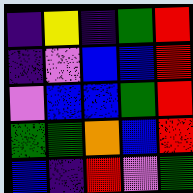[["indigo", "yellow", "indigo", "green", "red"], ["indigo", "violet", "blue", "blue", "red"], ["violet", "blue", "blue", "green", "red"], ["green", "green", "orange", "blue", "red"], ["blue", "indigo", "red", "violet", "green"]]